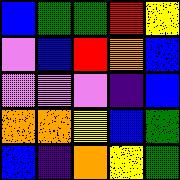[["blue", "green", "green", "red", "yellow"], ["violet", "blue", "red", "orange", "blue"], ["violet", "violet", "violet", "indigo", "blue"], ["orange", "orange", "yellow", "blue", "green"], ["blue", "indigo", "orange", "yellow", "green"]]